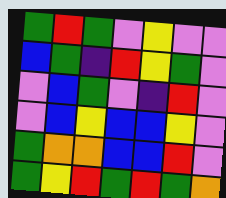[["green", "red", "green", "violet", "yellow", "violet", "violet"], ["blue", "green", "indigo", "red", "yellow", "green", "violet"], ["violet", "blue", "green", "violet", "indigo", "red", "violet"], ["violet", "blue", "yellow", "blue", "blue", "yellow", "violet"], ["green", "orange", "orange", "blue", "blue", "red", "violet"], ["green", "yellow", "red", "green", "red", "green", "orange"]]